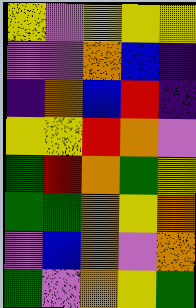[["yellow", "violet", "yellow", "yellow", "yellow"], ["violet", "violet", "orange", "blue", "indigo"], ["indigo", "orange", "blue", "red", "indigo"], ["yellow", "yellow", "red", "orange", "violet"], ["green", "red", "orange", "green", "yellow"], ["green", "green", "orange", "yellow", "orange"], ["violet", "blue", "orange", "violet", "orange"], ["green", "violet", "orange", "yellow", "green"]]